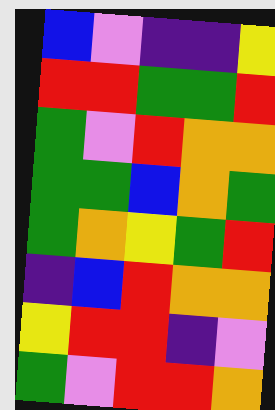[["blue", "violet", "indigo", "indigo", "yellow"], ["red", "red", "green", "green", "red"], ["green", "violet", "red", "orange", "orange"], ["green", "green", "blue", "orange", "green"], ["green", "orange", "yellow", "green", "red"], ["indigo", "blue", "red", "orange", "orange"], ["yellow", "red", "red", "indigo", "violet"], ["green", "violet", "red", "red", "orange"]]